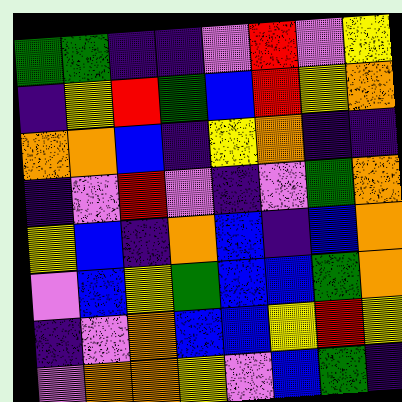[["green", "green", "indigo", "indigo", "violet", "red", "violet", "yellow"], ["indigo", "yellow", "red", "green", "blue", "red", "yellow", "orange"], ["orange", "orange", "blue", "indigo", "yellow", "orange", "indigo", "indigo"], ["indigo", "violet", "red", "violet", "indigo", "violet", "green", "orange"], ["yellow", "blue", "indigo", "orange", "blue", "indigo", "blue", "orange"], ["violet", "blue", "yellow", "green", "blue", "blue", "green", "orange"], ["indigo", "violet", "orange", "blue", "blue", "yellow", "red", "yellow"], ["violet", "orange", "orange", "yellow", "violet", "blue", "green", "indigo"]]